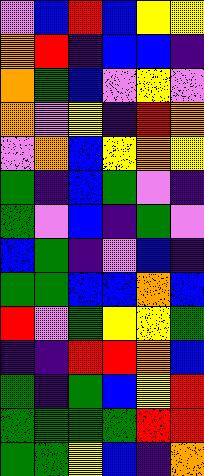[["violet", "blue", "red", "blue", "yellow", "yellow"], ["orange", "red", "indigo", "blue", "blue", "indigo"], ["orange", "green", "blue", "violet", "yellow", "violet"], ["orange", "violet", "yellow", "indigo", "red", "orange"], ["violet", "orange", "blue", "yellow", "orange", "yellow"], ["green", "indigo", "blue", "green", "violet", "indigo"], ["green", "violet", "blue", "indigo", "green", "violet"], ["blue", "green", "indigo", "violet", "blue", "indigo"], ["green", "green", "blue", "blue", "orange", "blue"], ["red", "violet", "green", "yellow", "yellow", "green"], ["indigo", "indigo", "red", "red", "orange", "blue"], ["green", "indigo", "green", "blue", "yellow", "red"], ["green", "green", "green", "green", "red", "red"], ["green", "green", "yellow", "blue", "indigo", "orange"]]